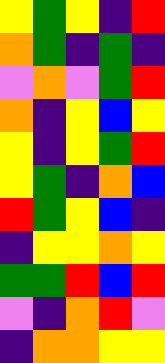[["yellow", "green", "yellow", "indigo", "red"], ["orange", "green", "indigo", "green", "indigo"], ["violet", "orange", "violet", "green", "red"], ["orange", "indigo", "yellow", "blue", "yellow"], ["yellow", "indigo", "yellow", "green", "red"], ["yellow", "green", "indigo", "orange", "blue"], ["red", "green", "yellow", "blue", "indigo"], ["indigo", "yellow", "yellow", "orange", "yellow"], ["green", "green", "red", "blue", "red"], ["violet", "indigo", "orange", "red", "violet"], ["indigo", "orange", "orange", "yellow", "yellow"]]